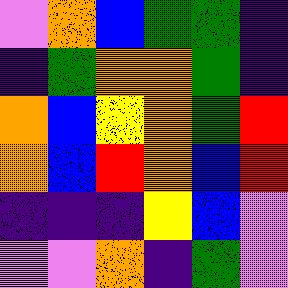[["violet", "orange", "blue", "green", "green", "indigo"], ["indigo", "green", "orange", "orange", "green", "indigo"], ["orange", "blue", "yellow", "orange", "green", "red"], ["orange", "blue", "red", "orange", "blue", "red"], ["indigo", "indigo", "indigo", "yellow", "blue", "violet"], ["violet", "violet", "orange", "indigo", "green", "violet"]]